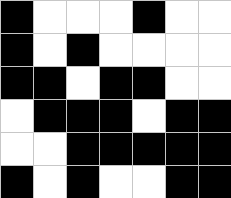[["black", "white", "white", "white", "black", "white", "white"], ["black", "white", "black", "white", "white", "white", "white"], ["black", "black", "white", "black", "black", "white", "white"], ["white", "black", "black", "black", "white", "black", "black"], ["white", "white", "black", "black", "black", "black", "black"], ["black", "white", "black", "white", "white", "black", "black"]]